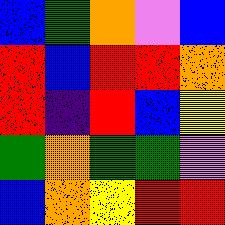[["blue", "green", "orange", "violet", "blue"], ["red", "blue", "red", "red", "orange"], ["red", "indigo", "red", "blue", "yellow"], ["green", "orange", "green", "green", "violet"], ["blue", "orange", "yellow", "red", "red"]]